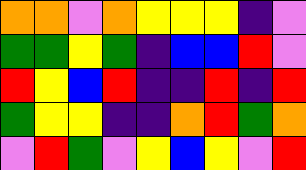[["orange", "orange", "violet", "orange", "yellow", "yellow", "yellow", "indigo", "violet"], ["green", "green", "yellow", "green", "indigo", "blue", "blue", "red", "violet"], ["red", "yellow", "blue", "red", "indigo", "indigo", "red", "indigo", "red"], ["green", "yellow", "yellow", "indigo", "indigo", "orange", "red", "green", "orange"], ["violet", "red", "green", "violet", "yellow", "blue", "yellow", "violet", "red"]]